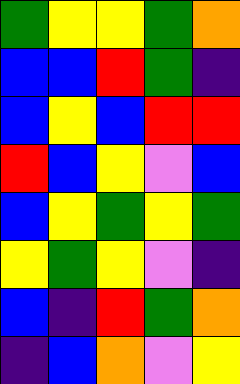[["green", "yellow", "yellow", "green", "orange"], ["blue", "blue", "red", "green", "indigo"], ["blue", "yellow", "blue", "red", "red"], ["red", "blue", "yellow", "violet", "blue"], ["blue", "yellow", "green", "yellow", "green"], ["yellow", "green", "yellow", "violet", "indigo"], ["blue", "indigo", "red", "green", "orange"], ["indigo", "blue", "orange", "violet", "yellow"]]